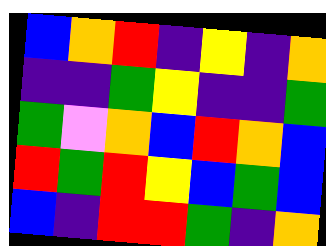[["blue", "orange", "red", "indigo", "yellow", "indigo", "orange"], ["indigo", "indigo", "green", "yellow", "indigo", "indigo", "green"], ["green", "violet", "orange", "blue", "red", "orange", "blue"], ["red", "green", "red", "yellow", "blue", "green", "blue"], ["blue", "indigo", "red", "red", "green", "indigo", "orange"]]